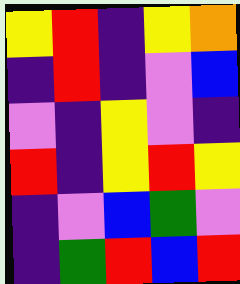[["yellow", "red", "indigo", "yellow", "orange"], ["indigo", "red", "indigo", "violet", "blue"], ["violet", "indigo", "yellow", "violet", "indigo"], ["red", "indigo", "yellow", "red", "yellow"], ["indigo", "violet", "blue", "green", "violet"], ["indigo", "green", "red", "blue", "red"]]